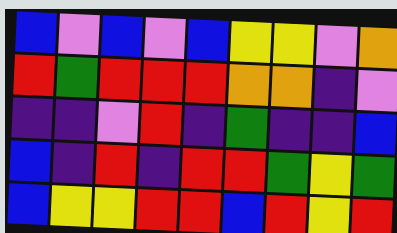[["blue", "violet", "blue", "violet", "blue", "yellow", "yellow", "violet", "orange"], ["red", "green", "red", "red", "red", "orange", "orange", "indigo", "violet"], ["indigo", "indigo", "violet", "red", "indigo", "green", "indigo", "indigo", "blue"], ["blue", "indigo", "red", "indigo", "red", "red", "green", "yellow", "green"], ["blue", "yellow", "yellow", "red", "red", "blue", "red", "yellow", "red"]]